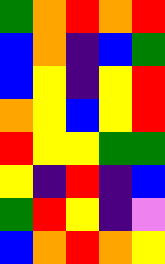[["green", "orange", "red", "orange", "red"], ["blue", "orange", "indigo", "blue", "green"], ["blue", "yellow", "indigo", "yellow", "red"], ["orange", "yellow", "blue", "yellow", "red"], ["red", "yellow", "yellow", "green", "green"], ["yellow", "indigo", "red", "indigo", "blue"], ["green", "red", "yellow", "indigo", "violet"], ["blue", "orange", "red", "orange", "yellow"]]